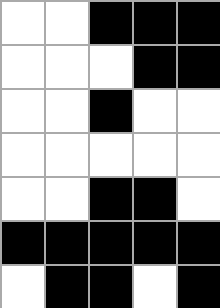[["white", "white", "black", "black", "black"], ["white", "white", "white", "black", "black"], ["white", "white", "black", "white", "white"], ["white", "white", "white", "white", "white"], ["white", "white", "black", "black", "white"], ["black", "black", "black", "black", "black"], ["white", "black", "black", "white", "black"]]